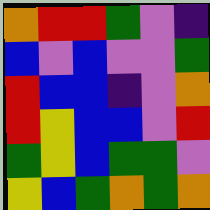[["orange", "red", "red", "green", "violet", "indigo"], ["blue", "violet", "blue", "violet", "violet", "green"], ["red", "blue", "blue", "indigo", "violet", "orange"], ["red", "yellow", "blue", "blue", "violet", "red"], ["green", "yellow", "blue", "green", "green", "violet"], ["yellow", "blue", "green", "orange", "green", "orange"]]